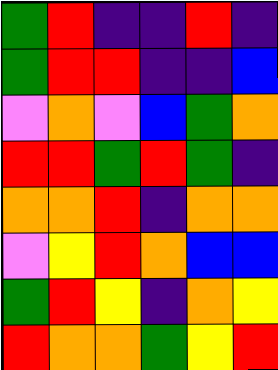[["green", "red", "indigo", "indigo", "red", "indigo"], ["green", "red", "red", "indigo", "indigo", "blue"], ["violet", "orange", "violet", "blue", "green", "orange"], ["red", "red", "green", "red", "green", "indigo"], ["orange", "orange", "red", "indigo", "orange", "orange"], ["violet", "yellow", "red", "orange", "blue", "blue"], ["green", "red", "yellow", "indigo", "orange", "yellow"], ["red", "orange", "orange", "green", "yellow", "red"]]